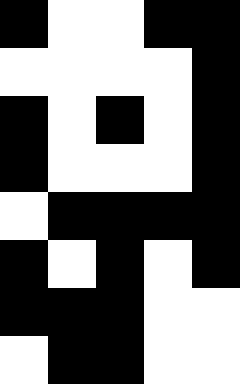[["black", "white", "white", "black", "black"], ["white", "white", "white", "white", "black"], ["black", "white", "black", "white", "black"], ["black", "white", "white", "white", "black"], ["white", "black", "black", "black", "black"], ["black", "white", "black", "white", "black"], ["black", "black", "black", "white", "white"], ["white", "black", "black", "white", "white"]]